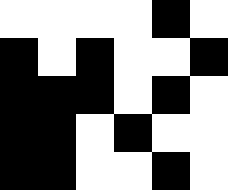[["white", "white", "white", "white", "black", "white"], ["black", "white", "black", "white", "white", "black"], ["black", "black", "black", "white", "black", "white"], ["black", "black", "white", "black", "white", "white"], ["black", "black", "white", "white", "black", "white"]]